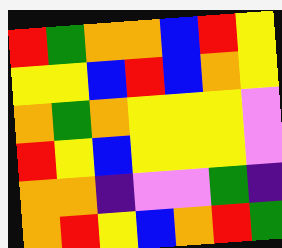[["red", "green", "orange", "orange", "blue", "red", "yellow"], ["yellow", "yellow", "blue", "red", "blue", "orange", "yellow"], ["orange", "green", "orange", "yellow", "yellow", "yellow", "violet"], ["red", "yellow", "blue", "yellow", "yellow", "yellow", "violet"], ["orange", "orange", "indigo", "violet", "violet", "green", "indigo"], ["orange", "red", "yellow", "blue", "orange", "red", "green"]]